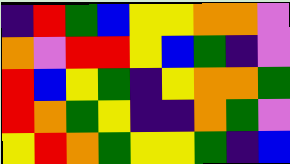[["indigo", "red", "green", "blue", "yellow", "yellow", "orange", "orange", "violet"], ["orange", "violet", "red", "red", "yellow", "blue", "green", "indigo", "violet"], ["red", "blue", "yellow", "green", "indigo", "yellow", "orange", "orange", "green"], ["red", "orange", "green", "yellow", "indigo", "indigo", "orange", "green", "violet"], ["yellow", "red", "orange", "green", "yellow", "yellow", "green", "indigo", "blue"]]